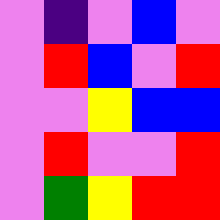[["violet", "indigo", "violet", "blue", "violet"], ["violet", "red", "blue", "violet", "red"], ["violet", "violet", "yellow", "blue", "blue"], ["violet", "red", "violet", "violet", "red"], ["violet", "green", "yellow", "red", "red"]]